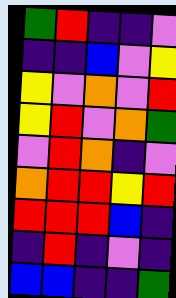[["green", "red", "indigo", "indigo", "violet"], ["indigo", "indigo", "blue", "violet", "yellow"], ["yellow", "violet", "orange", "violet", "red"], ["yellow", "red", "violet", "orange", "green"], ["violet", "red", "orange", "indigo", "violet"], ["orange", "red", "red", "yellow", "red"], ["red", "red", "red", "blue", "indigo"], ["indigo", "red", "indigo", "violet", "indigo"], ["blue", "blue", "indigo", "indigo", "green"]]